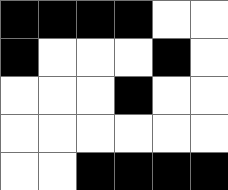[["black", "black", "black", "black", "white", "white"], ["black", "white", "white", "white", "black", "white"], ["white", "white", "white", "black", "white", "white"], ["white", "white", "white", "white", "white", "white"], ["white", "white", "black", "black", "black", "black"]]